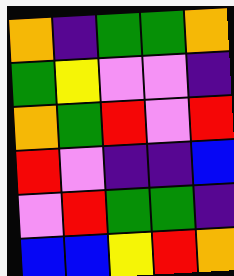[["orange", "indigo", "green", "green", "orange"], ["green", "yellow", "violet", "violet", "indigo"], ["orange", "green", "red", "violet", "red"], ["red", "violet", "indigo", "indigo", "blue"], ["violet", "red", "green", "green", "indigo"], ["blue", "blue", "yellow", "red", "orange"]]